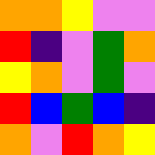[["orange", "orange", "yellow", "violet", "violet"], ["red", "indigo", "violet", "green", "orange"], ["yellow", "orange", "violet", "green", "violet"], ["red", "blue", "green", "blue", "indigo"], ["orange", "violet", "red", "orange", "yellow"]]